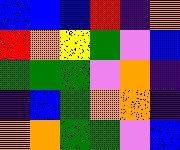[["blue", "blue", "blue", "red", "indigo", "orange"], ["red", "orange", "yellow", "green", "violet", "blue"], ["green", "green", "green", "violet", "orange", "indigo"], ["indigo", "blue", "green", "orange", "orange", "indigo"], ["orange", "orange", "green", "green", "violet", "blue"]]